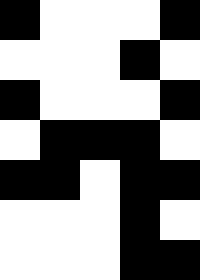[["black", "white", "white", "white", "black"], ["white", "white", "white", "black", "white"], ["black", "white", "white", "white", "black"], ["white", "black", "black", "black", "white"], ["black", "black", "white", "black", "black"], ["white", "white", "white", "black", "white"], ["white", "white", "white", "black", "black"]]